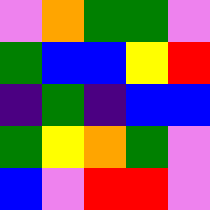[["violet", "orange", "green", "green", "violet"], ["green", "blue", "blue", "yellow", "red"], ["indigo", "green", "indigo", "blue", "blue"], ["green", "yellow", "orange", "green", "violet"], ["blue", "violet", "red", "red", "violet"]]